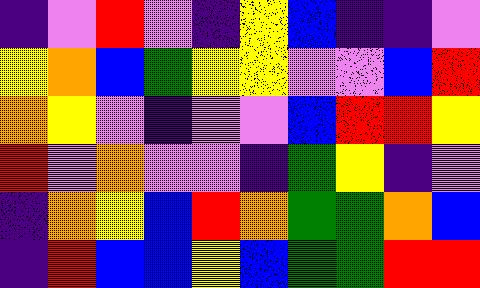[["indigo", "violet", "red", "violet", "indigo", "yellow", "blue", "indigo", "indigo", "violet"], ["yellow", "orange", "blue", "green", "yellow", "yellow", "violet", "violet", "blue", "red"], ["orange", "yellow", "violet", "indigo", "violet", "violet", "blue", "red", "red", "yellow"], ["red", "violet", "orange", "violet", "violet", "indigo", "green", "yellow", "indigo", "violet"], ["indigo", "orange", "yellow", "blue", "red", "orange", "green", "green", "orange", "blue"], ["indigo", "red", "blue", "blue", "yellow", "blue", "green", "green", "red", "red"]]